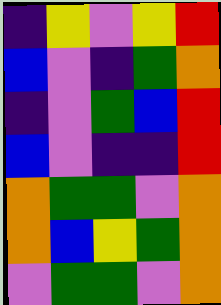[["indigo", "yellow", "violet", "yellow", "red"], ["blue", "violet", "indigo", "green", "orange"], ["indigo", "violet", "green", "blue", "red"], ["blue", "violet", "indigo", "indigo", "red"], ["orange", "green", "green", "violet", "orange"], ["orange", "blue", "yellow", "green", "orange"], ["violet", "green", "green", "violet", "orange"]]